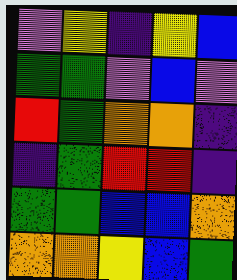[["violet", "yellow", "indigo", "yellow", "blue"], ["green", "green", "violet", "blue", "violet"], ["red", "green", "orange", "orange", "indigo"], ["indigo", "green", "red", "red", "indigo"], ["green", "green", "blue", "blue", "orange"], ["orange", "orange", "yellow", "blue", "green"]]